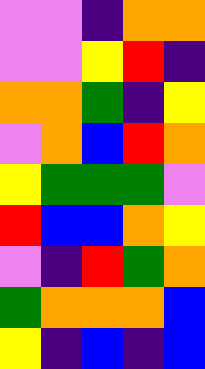[["violet", "violet", "indigo", "orange", "orange"], ["violet", "violet", "yellow", "red", "indigo"], ["orange", "orange", "green", "indigo", "yellow"], ["violet", "orange", "blue", "red", "orange"], ["yellow", "green", "green", "green", "violet"], ["red", "blue", "blue", "orange", "yellow"], ["violet", "indigo", "red", "green", "orange"], ["green", "orange", "orange", "orange", "blue"], ["yellow", "indigo", "blue", "indigo", "blue"]]